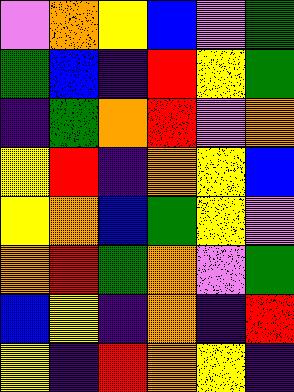[["violet", "orange", "yellow", "blue", "violet", "green"], ["green", "blue", "indigo", "red", "yellow", "green"], ["indigo", "green", "orange", "red", "violet", "orange"], ["yellow", "red", "indigo", "orange", "yellow", "blue"], ["yellow", "orange", "blue", "green", "yellow", "violet"], ["orange", "red", "green", "orange", "violet", "green"], ["blue", "yellow", "indigo", "orange", "indigo", "red"], ["yellow", "indigo", "red", "orange", "yellow", "indigo"]]